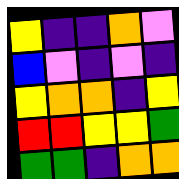[["yellow", "indigo", "indigo", "orange", "violet"], ["blue", "violet", "indigo", "violet", "indigo"], ["yellow", "orange", "orange", "indigo", "yellow"], ["red", "red", "yellow", "yellow", "green"], ["green", "green", "indigo", "orange", "orange"]]